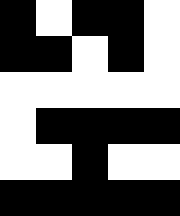[["black", "white", "black", "black", "white"], ["black", "black", "white", "black", "white"], ["white", "white", "white", "white", "white"], ["white", "black", "black", "black", "black"], ["white", "white", "black", "white", "white"], ["black", "black", "black", "black", "black"]]